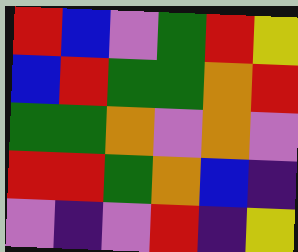[["red", "blue", "violet", "green", "red", "yellow"], ["blue", "red", "green", "green", "orange", "red"], ["green", "green", "orange", "violet", "orange", "violet"], ["red", "red", "green", "orange", "blue", "indigo"], ["violet", "indigo", "violet", "red", "indigo", "yellow"]]